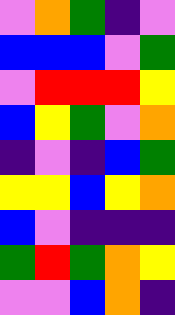[["violet", "orange", "green", "indigo", "violet"], ["blue", "blue", "blue", "violet", "green"], ["violet", "red", "red", "red", "yellow"], ["blue", "yellow", "green", "violet", "orange"], ["indigo", "violet", "indigo", "blue", "green"], ["yellow", "yellow", "blue", "yellow", "orange"], ["blue", "violet", "indigo", "indigo", "indigo"], ["green", "red", "green", "orange", "yellow"], ["violet", "violet", "blue", "orange", "indigo"]]